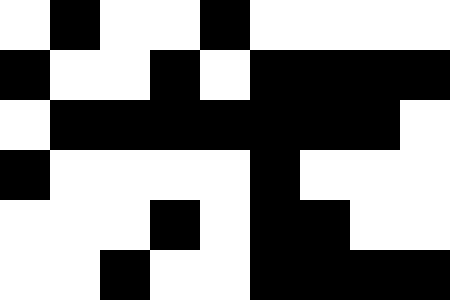[["white", "black", "white", "white", "black", "white", "white", "white", "white"], ["black", "white", "white", "black", "white", "black", "black", "black", "black"], ["white", "black", "black", "black", "black", "black", "black", "black", "white"], ["black", "white", "white", "white", "white", "black", "white", "white", "white"], ["white", "white", "white", "black", "white", "black", "black", "white", "white"], ["white", "white", "black", "white", "white", "black", "black", "black", "black"]]